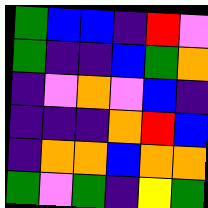[["green", "blue", "blue", "indigo", "red", "violet"], ["green", "indigo", "indigo", "blue", "green", "orange"], ["indigo", "violet", "orange", "violet", "blue", "indigo"], ["indigo", "indigo", "indigo", "orange", "red", "blue"], ["indigo", "orange", "orange", "blue", "orange", "orange"], ["green", "violet", "green", "indigo", "yellow", "green"]]